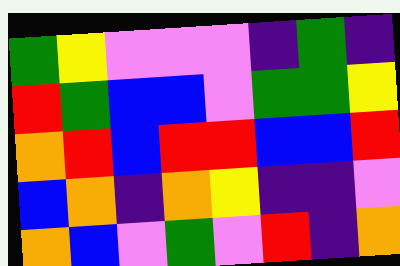[["green", "yellow", "violet", "violet", "violet", "indigo", "green", "indigo"], ["red", "green", "blue", "blue", "violet", "green", "green", "yellow"], ["orange", "red", "blue", "red", "red", "blue", "blue", "red"], ["blue", "orange", "indigo", "orange", "yellow", "indigo", "indigo", "violet"], ["orange", "blue", "violet", "green", "violet", "red", "indigo", "orange"]]